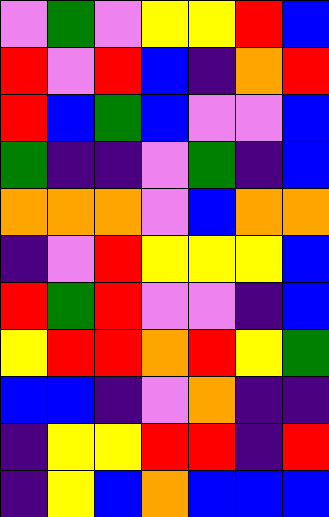[["violet", "green", "violet", "yellow", "yellow", "red", "blue"], ["red", "violet", "red", "blue", "indigo", "orange", "red"], ["red", "blue", "green", "blue", "violet", "violet", "blue"], ["green", "indigo", "indigo", "violet", "green", "indigo", "blue"], ["orange", "orange", "orange", "violet", "blue", "orange", "orange"], ["indigo", "violet", "red", "yellow", "yellow", "yellow", "blue"], ["red", "green", "red", "violet", "violet", "indigo", "blue"], ["yellow", "red", "red", "orange", "red", "yellow", "green"], ["blue", "blue", "indigo", "violet", "orange", "indigo", "indigo"], ["indigo", "yellow", "yellow", "red", "red", "indigo", "red"], ["indigo", "yellow", "blue", "orange", "blue", "blue", "blue"]]